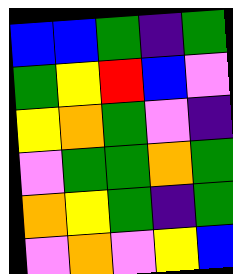[["blue", "blue", "green", "indigo", "green"], ["green", "yellow", "red", "blue", "violet"], ["yellow", "orange", "green", "violet", "indigo"], ["violet", "green", "green", "orange", "green"], ["orange", "yellow", "green", "indigo", "green"], ["violet", "orange", "violet", "yellow", "blue"]]